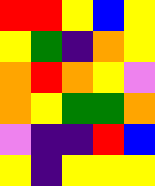[["red", "red", "yellow", "blue", "yellow"], ["yellow", "green", "indigo", "orange", "yellow"], ["orange", "red", "orange", "yellow", "violet"], ["orange", "yellow", "green", "green", "orange"], ["violet", "indigo", "indigo", "red", "blue"], ["yellow", "indigo", "yellow", "yellow", "yellow"]]